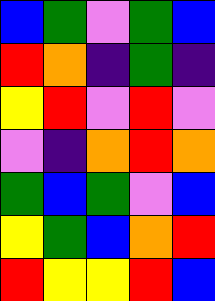[["blue", "green", "violet", "green", "blue"], ["red", "orange", "indigo", "green", "indigo"], ["yellow", "red", "violet", "red", "violet"], ["violet", "indigo", "orange", "red", "orange"], ["green", "blue", "green", "violet", "blue"], ["yellow", "green", "blue", "orange", "red"], ["red", "yellow", "yellow", "red", "blue"]]